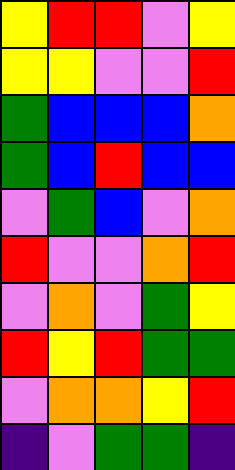[["yellow", "red", "red", "violet", "yellow"], ["yellow", "yellow", "violet", "violet", "red"], ["green", "blue", "blue", "blue", "orange"], ["green", "blue", "red", "blue", "blue"], ["violet", "green", "blue", "violet", "orange"], ["red", "violet", "violet", "orange", "red"], ["violet", "orange", "violet", "green", "yellow"], ["red", "yellow", "red", "green", "green"], ["violet", "orange", "orange", "yellow", "red"], ["indigo", "violet", "green", "green", "indigo"]]